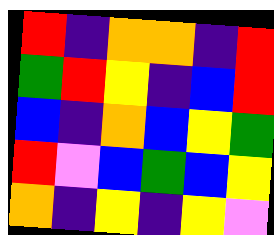[["red", "indigo", "orange", "orange", "indigo", "red"], ["green", "red", "yellow", "indigo", "blue", "red"], ["blue", "indigo", "orange", "blue", "yellow", "green"], ["red", "violet", "blue", "green", "blue", "yellow"], ["orange", "indigo", "yellow", "indigo", "yellow", "violet"]]